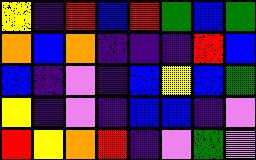[["yellow", "indigo", "red", "blue", "red", "green", "blue", "green"], ["orange", "blue", "orange", "indigo", "indigo", "indigo", "red", "blue"], ["blue", "indigo", "violet", "indigo", "blue", "yellow", "blue", "green"], ["yellow", "indigo", "violet", "indigo", "blue", "blue", "indigo", "violet"], ["red", "yellow", "orange", "red", "indigo", "violet", "green", "violet"]]